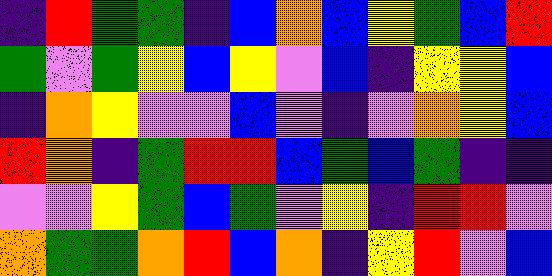[["indigo", "red", "green", "green", "indigo", "blue", "orange", "blue", "yellow", "green", "blue", "red"], ["green", "violet", "green", "yellow", "blue", "yellow", "violet", "blue", "indigo", "yellow", "yellow", "blue"], ["indigo", "orange", "yellow", "violet", "violet", "blue", "violet", "indigo", "violet", "orange", "yellow", "blue"], ["red", "orange", "indigo", "green", "red", "red", "blue", "green", "blue", "green", "indigo", "indigo"], ["violet", "violet", "yellow", "green", "blue", "green", "violet", "yellow", "indigo", "red", "red", "violet"], ["orange", "green", "green", "orange", "red", "blue", "orange", "indigo", "yellow", "red", "violet", "blue"]]